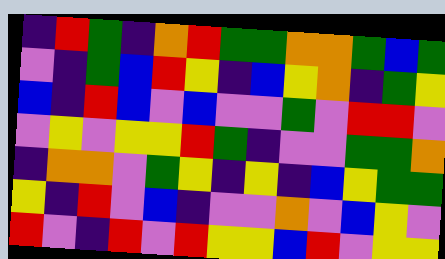[["indigo", "red", "green", "indigo", "orange", "red", "green", "green", "orange", "orange", "green", "blue", "green"], ["violet", "indigo", "green", "blue", "red", "yellow", "indigo", "blue", "yellow", "orange", "indigo", "green", "yellow"], ["blue", "indigo", "red", "blue", "violet", "blue", "violet", "violet", "green", "violet", "red", "red", "violet"], ["violet", "yellow", "violet", "yellow", "yellow", "red", "green", "indigo", "violet", "violet", "green", "green", "orange"], ["indigo", "orange", "orange", "violet", "green", "yellow", "indigo", "yellow", "indigo", "blue", "yellow", "green", "green"], ["yellow", "indigo", "red", "violet", "blue", "indigo", "violet", "violet", "orange", "violet", "blue", "yellow", "violet"], ["red", "violet", "indigo", "red", "violet", "red", "yellow", "yellow", "blue", "red", "violet", "yellow", "yellow"]]